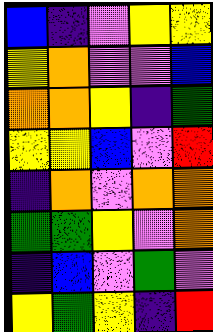[["blue", "indigo", "violet", "yellow", "yellow"], ["yellow", "orange", "violet", "violet", "blue"], ["orange", "orange", "yellow", "indigo", "green"], ["yellow", "yellow", "blue", "violet", "red"], ["indigo", "orange", "violet", "orange", "orange"], ["green", "green", "yellow", "violet", "orange"], ["indigo", "blue", "violet", "green", "violet"], ["yellow", "green", "yellow", "indigo", "red"]]